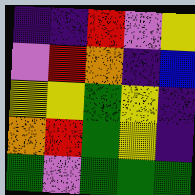[["indigo", "indigo", "red", "violet", "yellow"], ["violet", "red", "orange", "indigo", "blue"], ["yellow", "yellow", "green", "yellow", "indigo"], ["orange", "red", "green", "yellow", "indigo"], ["green", "violet", "green", "green", "green"]]